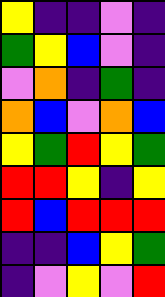[["yellow", "indigo", "indigo", "violet", "indigo"], ["green", "yellow", "blue", "violet", "indigo"], ["violet", "orange", "indigo", "green", "indigo"], ["orange", "blue", "violet", "orange", "blue"], ["yellow", "green", "red", "yellow", "green"], ["red", "red", "yellow", "indigo", "yellow"], ["red", "blue", "red", "red", "red"], ["indigo", "indigo", "blue", "yellow", "green"], ["indigo", "violet", "yellow", "violet", "red"]]